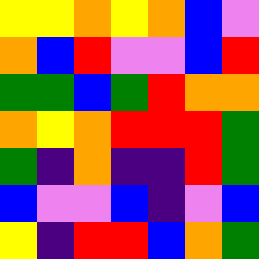[["yellow", "yellow", "orange", "yellow", "orange", "blue", "violet"], ["orange", "blue", "red", "violet", "violet", "blue", "red"], ["green", "green", "blue", "green", "red", "orange", "orange"], ["orange", "yellow", "orange", "red", "red", "red", "green"], ["green", "indigo", "orange", "indigo", "indigo", "red", "green"], ["blue", "violet", "violet", "blue", "indigo", "violet", "blue"], ["yellow", "indigo", "red", "red", "blue", "orange", "green"]]